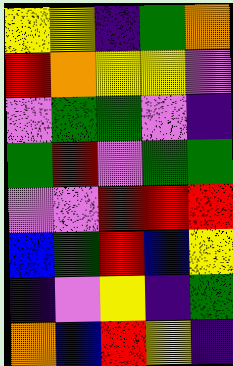[["yellow", "yellow", "indigo", "green", "orange"], ["red", "orange", "yellow", "yellow", "violet"], ["violet", "green", "green", "violet", "indigo"], ["green", "red", "violet", "green", "green"], ["violet", "violet", "red", "red", "red"], ["blue", "green", "red", "blue", "yellow"], ["indigo", "violet", "yellow", "indigo", "green"], ["orange", "blue", "red", "yellow", "indigo"]]